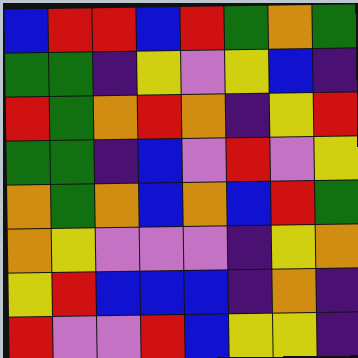[["blue", "red", "red", "blue", "red", "green", "orange", "green"], ["green", "green", "indigo", "yellow", "violet", "yellow", "blue", "indigo"], ["red", "green", "orange", "red", "orange", "indigo", "yellow", "red"], ["green", "green", "indigo", "blue", "violet", "red", "violet", "yellow"], ["orange", "green", "orange", "blue", "orange", "blue", "red", "green"], ["orange", "yellow", "violet", "violet", "violet", "indigo", "yellow", "orange"], ["yellow", "red", "blue", "blue", "blue", "indigo", "orange", "indigo"], ["red", "violet", "violet", "red", "blue", "yellow", "yellow", "indigo"]]